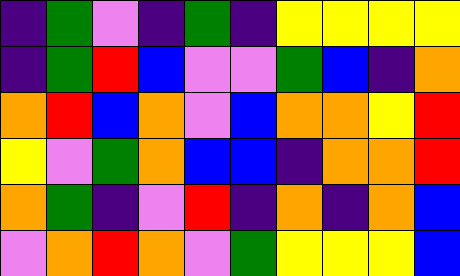[["indigo", "green", "violet", "indigo", "green", "indigo", "yellow", "yellow", "yellow", "yellow"], ["indigo", "green", "red", "blue", "violet", "violet", "green", "blue", "indigo", "orange"], ["orange", "red", "blue", "orange", "violet", "blue", "orange", "orange", "yellow", "red"], ["yellow", "violet", "green", "orange", "blue", "blue", "indigo", "orange", "orange", "red"], ["orange", "green", "indigo", "violet", "red", "indigo", "orange", "indigo", "orange", "blue"], ["violet", "orange", "red", "orange", "violet", "green", "yellow", "yellow", "yellow", "blue"]]